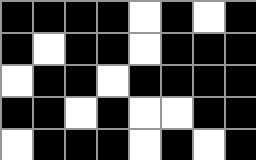[["black", "black", "black", "black", "white", "black", "white", "black"], ["black", "white", "black", "black", "white", "black", "black", "black"], ["white", "black", "black", "white", "black", "black", "black", "black"], ["black", "black", "white", "black", "white", "white", "black", "black"], ["white", "black", "black", "black", "white", "black", "white", "black"]]